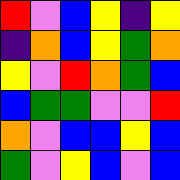[["red", "violet", "blue", "yellow", "indigo", "yellow"], ["indigo", "orange", "blue", "yellow", "green", "orange"], ["yellow", "violet", "red", "orange", "green", "blue"], ["blue", "green", "green", "violet", "violet", "red"], ["orange", "violet", "blue", "blue", "yellow", "blue"], ["green", "violet", "yellow", "blue", "violet", "blue"]]